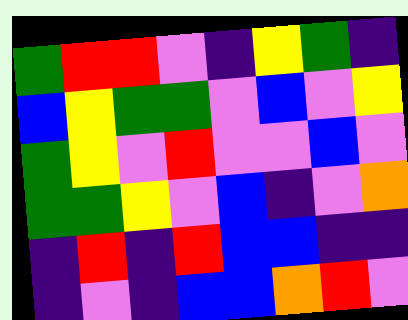[["green", "red", "red", "violet", "indigo", "yellow", "green", "indigo"], ["blue", "yellow", "green", "green", "violet", "blue", "violet", "yellow"], ["green", "yellow", "violet", "red", "violet", "violet", "blue", "violet"], ["green", "green", "yellow", "violet", "blue", "indigo", "violet", "orange"], ["indigo", "red", "indigo", "red", "blue", "blue", "indigo", "indigo"], ["indigo", "violet", "indigo", "blue", "blue", "orange", "red", "violet"]]